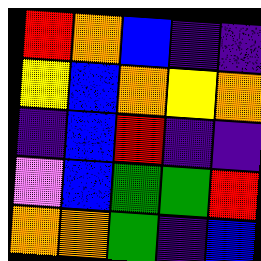[["red", "orange", "blue", "indigo", "indigo"], ["yellow", "blue", "orange", "yellow", "orange"], ["indigo", "blue", "red", "indigo", "indigo"], ["violet", "blue", "green", "green", "red"], ["orange", "orange", "green", "indigo", "blue"]]